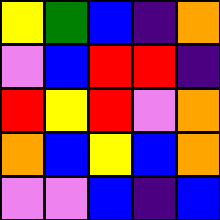[["yellow", "green", "blue", "indigo", "orange"], ["violet", "blue", "red", "red", "indigo"], ["red", "yellow", "red", "violet", "orange"], ["orange", "blue", "yellow", "blue", "orange"], ["violet", "violet", "blue", "indigo", "blue"]]